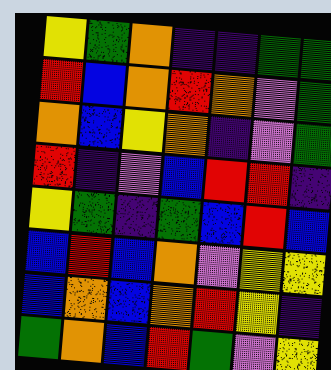[["yellow", "green", "orange", "indigo", "indigo", "green", "green"], ["red", "blue", "orange", "red", "orange", "violet", "green"], ["orange", "blue", "yellow", "orange", "indigo", "violet", "green"], ["red", "indigo", "violet", "blue", "red", "red", "indigo"], ["yellow", "green", "indigo", "green", "blue", "red", "blue"], ["blue", "red", "blue", "orange", "violet", "yellow", "yellow"], ["blue", "orange", "blue", "orange", "red", "yellow", "indigo"], ["green", "orange", "blue", "red", "green", "violet", "yellow"]]